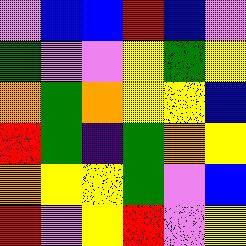[["violet", "blue", "blue", "red", "blue", "violet"], ["green", "violet", "violet", "yellow", "green", "yellow"], ["orange", "green", "orange", "yellow", "yellow", "blue"], ["red", "green", "indigo", "green", "orange", "yellow"], ["orange", "yellow", "yellow", "green", "violet", "blue"], ["red", "violet", "yellow", "red", "violet", "yellow"]]